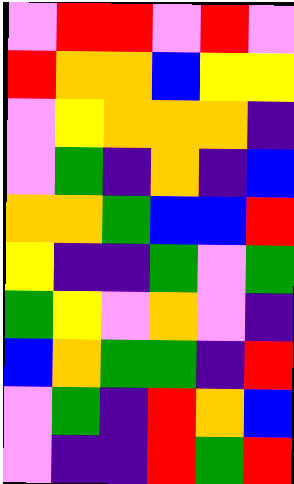[["violet", "red", "red", "violet", "red", "violet"], ["red", "orange", "orange", "blue", "yellow", "yellow"], ["violet", "yellow", "orange", "orange", "orange", "indigo"], ["violet", "green", "indigo", "orange", "indigo", "blue"], ["orange", "orange", "green", "blue", "blue", "red"], ["yellow", "indigo", "indigo", "green", "violet", "green"], ["green", "yellow", "violet", "orange", "violet", "indigo"], ["blue", "orange", "green", "green", "indigo", "red"], ["violet", "green", "indigo", "red", "orange", "blue"], ["violet", "indigo", "indigo", "red", "green", "red"]]